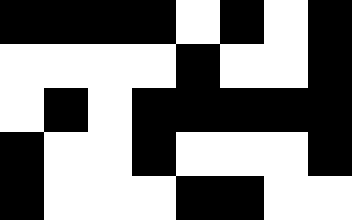[["black", "black", "black", "black", "white", "black", "white", "black"], ["white", "white", "white", "white", "black", "white", "white", "black"], ["white", "black", "white", "black", "black", "black", "black", "black"], ["black", "white", "white", "black", "white", "white", "white", "black"], ["black", "white", "white", "white", "black", "black", "white", "white"]]